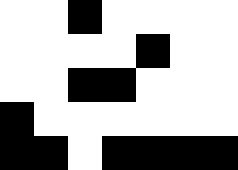[["white", "white", "black", "white", "white", "white", "white"], ["white", "white", "white", "white", "black", "white", "white"], ["white", "white", "black", "black", "white", "white", "white"], ["black", "white", "white", "white", "white", "white", "white"], ["black", "black", "white", "black", "black", "black", "black"]]